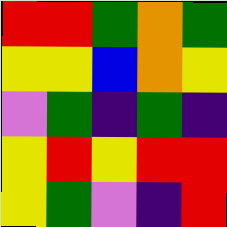[["red", "red", "green", "orange", "green"], ["yellow", "yellow", "blue", "orange", "yellow"], ["violet", "green", "indigo", "green", "indigo"], ["yellow", "red", "yellow", "red", "red"], ["yellow", "green", "violet", "indigo", "red"]]